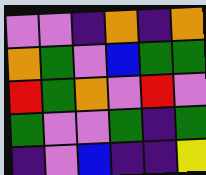[["violet", "violet", "indigo", "orange", "indigo", "orange"], ["orange", "green", "violet", "blue", "green", "green"], ["red", "green", "orange", "violet", "red", "violet"], ["green", "violet", "violet", "green", "indigo", "green"], ["indigo", "violet", "blue", "indigo", "indigo", "yellow"]]